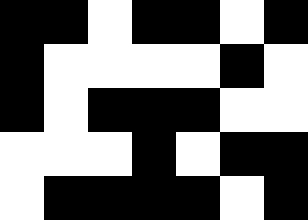[["black", "black", "white", "black", "black", "white", "black"], ["black", "white", "white", "white", "white", "black", "white"], ["black", "white", "black", "black", "black", "white", "white"], ["white", "white", "white", "black", "white", "black", "black"], ["white", "black", "black", "black", "black", "white", "black"]]